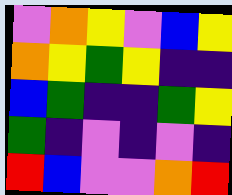[["violet", "orange", "yellow", "violet", "blue", "yellow"], ["orange", "yellow", "green", "yellow", "indigo", "indigo"], ["blue", "green", "indigo", "indigo", "green", "yellow"], ["green", "indigo", "violet", "indigo", "violet", "indigo"], ["red", "blue", "violet", "violet", "orange", "red"]]